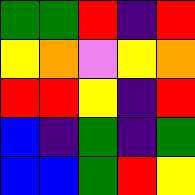[["green", "green", "red", "indigo", "red"], ["yellow", "orange", "violet", "yellow", "orange"], ["red", "red", "yellow", "indigo", "red"], ["blue", "indigo", "green", "indigo", "green"], ["blue", "blue", "green", "red", "yellow"]]